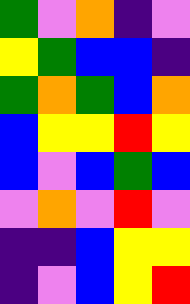[["green", "violet", "orange", "indigo", "violet"], ["yellow", "green", "blue", "blue", "indigo"], ["green", "orange", "green", "blue", "orange"], ["blue", "yellow", "yellow", "red", "yellow"], ["blue", "violet", "blue", "green", "blue"], ["violet", "orange", "violet", "red", "violet"], ["indigo", "indigo", "blue", "yellow", "yellow"], ["indigo", "violet", "blue", "yellow", "red"]]